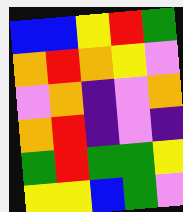[["blue", "blue", "yellow", "red", "green"], ["orange", "red", "orange", "yellow", "violet"], ["violet", "orange", "indigo", "violet", "orange"], ["orange", "red", "indigo", "violet", "indigo"], ["green", "red", "green", "green", "yellow"], ["yellow", "yellow", "blue", "green", "violet"]]